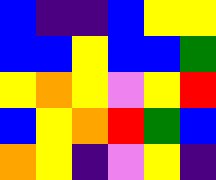[["blue", "indigo", "indigo", "blue", "yellow", "yellow"], ["blue", "blue", "yellow", "blue", "blue", "green"], ["yellow", "orange", "yellow", "violet", "yellow", "red"], ["blue", "yellow", "orange", "red", "green", "blue"], ["orange", "yellow", "indigo", "violet", "yellow", "indigo"]]